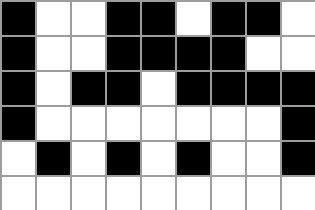[["black", "white", "white", "black", "black", "white", "black", "black", "white"], ["black", "white", "white", "black", "black", "black", "black", "white", "white"], ["black", "white", "black", "black", "white", "black", "black", "black", "black"], ["black", "white", "white", "white", "white", "white", "white", "white", "black"], ["white", "black", "white", "black", "white", "black", "white", "white", "black"], ["white", "white", "white", "white", "white", "white", "white", "white", "white"]]